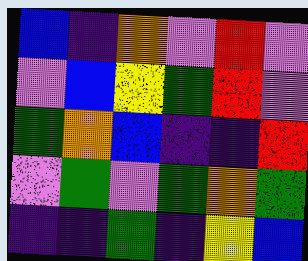[["blue", "indigo", "orange", "violet", "red", "violet"], ["violet", "blue", "yellow", "green", "red", "violet"], ["green", "orange", "blue", "indigo", "indigo", "red"], ["violet", "green", "violet", "green", "orange", "green"], ["indigo", "indigo", "green", "indigo", "yellow", "blue"]]